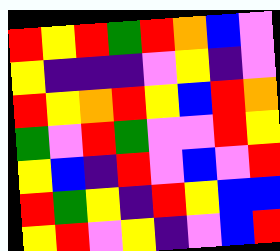[["red", "yellow", "red", "green", "red", "orange", "blue", "violet"], ["yellow", "indigo", "indigo", "indigo", "violet", "yellow", "indigo", "violet"], ["red", "yellow", "orange", "red", "yellow", "blue", "red", "orange"], ["green", "violet", "red", "green", "violet", "violet", "red", "yellow"], ["yellow", "blue", "indigo", "red", "violet", "blue", "violet", "red"], ["red", "green", "yellow", "indigo", "red", "yellow", "blue", "blue"], ["yellow", "red", "violet", "yellow", "indigo", "violet", "blue", "red"]]